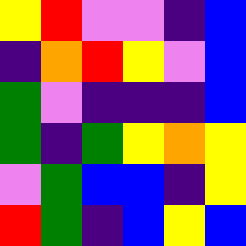[["yellow", "red", "violet", "violet", "indigo", "blue"], ["indigo", "orange", "red", "yellow", "violet", "blue"], ["green", "violet", "indigo", "indigo", "indigo", "blue"], ["green", "indigo", "green", "yellow", "orange", "yellow"], ["violet", "green", "blue", "blue", "indigo", "yellow"], ["red", "green", "indigo", "blue", "yellow", "blue"]]